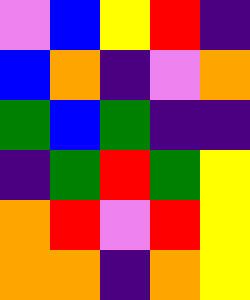[["violet", "blue", "yellow", "red", "indigo"], ["blue", "orange", "indigo", "violet", "orange"], ["green", "blue", "green", "indigo", "indigo"], ["indigo", "green", "red", "green", "yellow"], ["orange", "red", "violet", "red", "yellow"], ["orange", "orange", "indigo", "orange", "yellow"]]